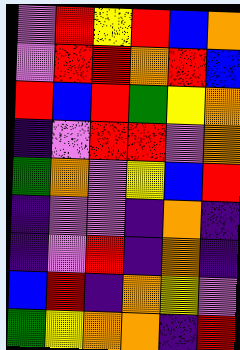[["violet", "red", "yellow", "red", "blue", "orange"], ["violet", "red", "red", "orange", "red", "blue"], ["red", "blue", "red", "green", "yellow", "orange"], ["indigo", "violet", "red", "red", "violet", "orange"], ["green", "orange", "violet", "yellow", "blue", "red"], ["indigo", "violet", "violet", "indigo", "orange", "indigo"], ["indigo", "violet", "red", "indigo", "orange", "indigo"], ["blue", "red", "indigo", "orange", "yellow", "violet"], ["green", "yellow", "orange", "orange", "indigo", "red"]]